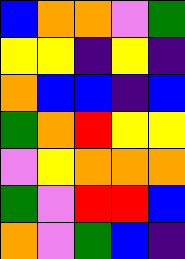[["blue", "orange", "orange", "violet", "green"], ["yellow", "yellow", "indigo", "yellow", "indigo"], ["orange", "blue", "blue", "indigo", "blue"], ["green", "orange", "red", "yellow", "yellow"], ["violet", "yellow", "orange", "orange", "orange"], ["green", "violet", "red", "red", "blue"], ["orange", "violet", "green", "blue", "indigo"]]